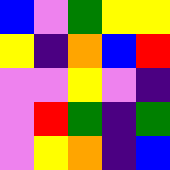[["blue", "violet", "green", "yellow", "yellow"], ["yellow", "indigo", "orange", "blue", "red"], ["violet", "violet", "yellow", "violet", "indigo"], ["violet", "red", "green", "indigo", "green"], ["violet", "yellow", "orange", "indigo", "blue"]]